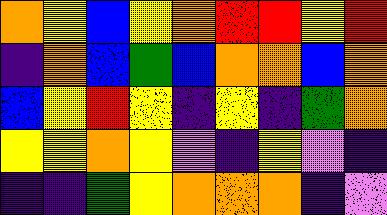[["orange", "yellow", "blue", "yellow", "orange", "red", "red", "yellow", "red"], ["indigo", "orange", "blue", "green", "blue", "orange", "orange", "blue", "orange"], ["blue", "yellow", "red", "yellow", "indigo", "yellow", "indigo", "green", "orange"], ["yellow", "yellow", "orange", "yellow", "violet", "indigo", "yellow", "violet", "indigo"], ["indigo", "indigo", "green", "yellow", "orange", "orange", "orange", "indigo", "violet"]]